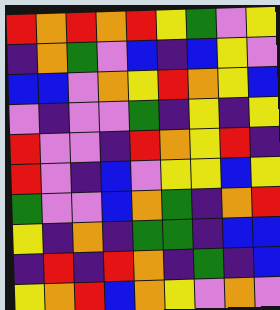[["red", "orange", "red", "orange", "red", "yellow", "green", "violet", "yellow"], ["indigo", "orange", "green", "violet", "blue", "indigo", "blue", "yellow", "violet"], ["blue", "blue", "violet", "orange", "yellow", "red", "orange", "yellow", "blue"], ["violet", "indigo", "violet", "violet", "green", "indigo", "yellow", "indigo", "yellow"], ["red", "violet", "violet", "indigo", "red", "orange", "yellow", "red", "indigo"], ["red", "violet", "indigo", "blue", "violet", "yellow", "yellow", "blue", "yellow"], ["green", "violet", "violet", "blue", "orange", "green", "indigo", "orange", "red"], ["yellow", "indigo", "orange", "indigo", "green", "green", "indigo", "blue", "blue"], ["indigo", "red", "indigo", "red", "orange", "indigo", "green", "indigo", "blue"], ["yellow", "orange", "red", "blue", "orange", "yellow", "violet", "orange", "violet"]]